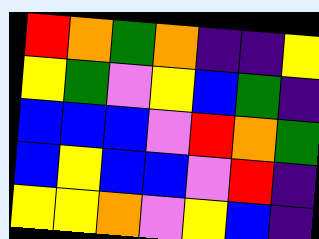[["red", "orange", "green", "orange", "indigo", "indigo", "yellow"], ["yellow", "green", "violet", "yellow", "blue", "green", "indigo"], ["blue", "blue", "blue", "violet", "red", "orange", "green"], ["blue", "yellow", "blue", "blue", "violet", "red", "indigo"], ["yellow", "yellow", "orange", "violet", "yellow", "blue", "indigo"]]